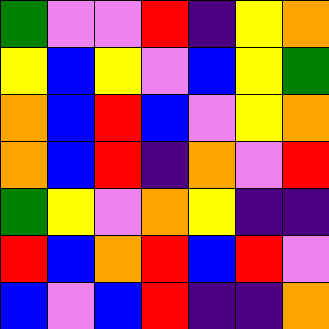[["green", "violet", "violet", "red", "indigo", "yellow", "orange"], ["yellow", "blue", "yellow", "violet", "blue", "yellow", "green"], ["orange", "blue", "red", "blue", "violet", "yellow", "orange"], ["orange", "blue", "red", "indigo", "orange", "violet", "red"], ["green", "yellow", "violet", "orange", "yellow", "indigo", "indigo"], ["red", "blue", "orange", "red", "blue", "red", "violet"], ["blue", "violet", "blue", "red", "indigo", "indigo", "orange"]]